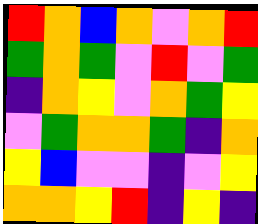[["red", "orange", "blue", "orange", "violet", "orange", "red"], ["green", "orange", "green", "violet", "red", "violet", "green"], ["indigo", "orange", "yellow", "violet", "orange", "green", "yellow"], ["violet", "green", "orange", "orange", "green", "indigo", "orange"], ["yellow", "blue", "violet", "violet", "indigo", "violet", "yellow"], ["orange", "orange", "yellow", "red", "indigo", "yellow", "indigo"]]